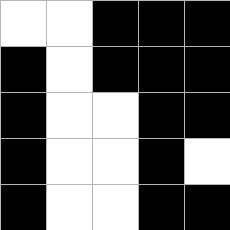[["white", "white", "black", "black", "black"], ["black", "white", "black", "black", "black"], ["black", "white", "white", "black", "black"], ["black", "white", "white", "black", "white"], ["black", "white", "white", "black", "black"]]